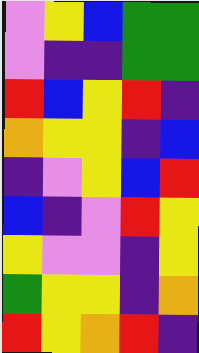[["violet", "yellow", "blue", "green", "green"], ["violet", "indigo", "indigo", "green", "green"], ["red", "blue", "yellow", "red", "indigo"], ["orange", "yellow", "yellow", "indigo", "blue"], ["indigo", "violet", "yellow", "blue", "red"], ["blue", "indigo", "violet", "red", "yellow"], ["yellow", "violet", "violet", "indigo", "yellow"], ["green", "yellow", "yellow", "indigo", "orange"], ["red", "yellow", "orange", "red", "indigo"]]